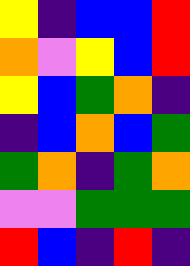[["yellow", "indigo", "blue", "blue", "red"], ["orange", "violet", "yellow", "blue", "red"], ["yellow", "blue", "green", "orange", "indigo"], ["indigo", "blue", "orange", "blue", "green"], ["green", "orange", "indigo", "green", "orange"], ["violet", "violet", "green", "green", "green"], ["red", "blue", "indigo", "red", "indigo"]]